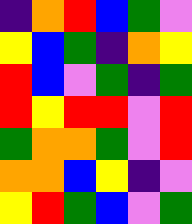[["indigo", "orange", "red", "blue", "green", "violet"], ["yellow", "blue", "green", "indigo", "orange", "yellow"], ["red", "blue", "violet", "green", "indigo", "green"], ["red", "yellow", "red", "red", "violet", "red"], ["green", "orange", "orange", "green", "violet", "red"], ["orange", "orange", "blue", "yellow", "indigo", "violet"], ["yellow", "red", "green", "blue", "violet", "green"]]